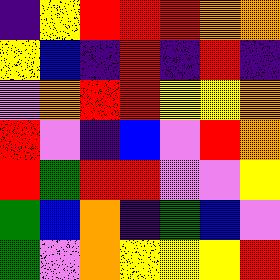[["indigo", "yellow", "red", "red", "red", "orange", "orange"], ["yellow", "blue", "indigo", "red", "indigo", "red", "indigo"], ["violet", "orange", "red", "red", "yellow", "yellow", "orange"], ["red", "violet", "indigo", "blue", "violet", "red", "orange"], ["red", "green", "red", "red", "violet", "violet", "yellow"], ["green", "blue", "orange", "indigo", "green", "blue", "violet"], ["green", "violet", "orange", "yellow", "yellow", "yellow", "red"]]